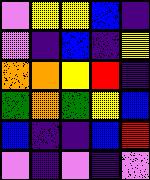[["violet", "yellow", "yellow", "blue", "indigo"], ["violet", "indigo", "blue", "indigo", "yellow"], ["orange", "orange", "yellow", "red", "indigo"], ["green", "orange", "green", "yellow", "blue"], ["blue", "indigo", "indigo", "blue", "red"], ["violet", "indigo", "violet", "indigo", "violet"]]